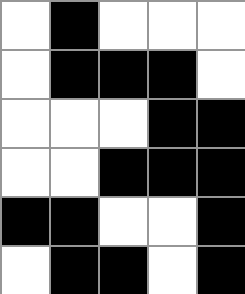[["white", "black", "white", "white", "white"], ["white", "black", "black", "black", "white"], ["white", "white", "white", "black", "black"], ["white", "white", "black", "black", "black"], ["black", "black", "white", "white", "black"], ["white", "black", "black", "white", "black"]]